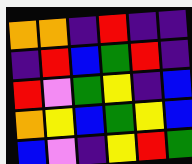[["orange", "orange", "indigo", "red", "indigo", "indigo"], ["indigo", "red", "blue", "green", "red", "indigo"], ["red", "violet", "green", "yellow", "indigo", "blue"], ["orange", "yellow", "blue", "green", "yellow", "blue"], ["blue", "violet", "indigo", "yellow", "red", "green"]]